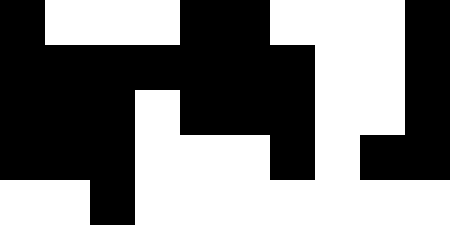[["black", "white", "white", "white", "black", "black", "white", "white", "white", "black"], ["black", "black", "black", "black", "black", "black", "black", "white", "white", "black"], ["black", "black", "black", "white", "black", "black", "black", "white", "white", "black"], ["black", "black", "black", "white", "white", "white", "black", "white", "black", "black"], ["white", "white", "black", "white", "white", "white", "white", "white", "white", "white"]]